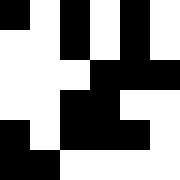[["black", "white", "black", "white", "black", "white"], ["white", "white", "black", "white", "black", "white"], ["white", "white", "white", "black", "black", "black"], ["white", "white", "black", "black", "white", "white"], ["black", "white", "black", "black", "black", "white"], ["black", "black", "white", "white", "white", "white"]]